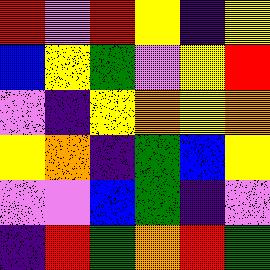[["red", "violet", "red", "yellow", "indigo", "yellow"], ["blue", "yellow", "green", "violet", "yellow", "red"], ["violet", "indigo", "yellow", "orange", "yellow", "orange"], ["yellow", "orange", "indigo", "green", "blue", "yellow"], ["violet", "violet", "blue", "green", "indigo", "violet"], ["indigo", "red", "green", "orange", "red", "green"]]